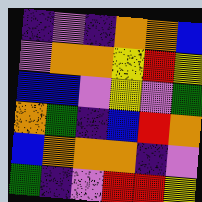[["indigo", "violet", "indigo", "orange", "orange", "blue"], ["violet", "orange", "orange", "yellow", "red", "yellow"], ["blue", "blue", "violet", "yellow", "violet", "green"], ["orange", "green", "indigo", "blue", "red", "orange"], ["blue", "orange", "orange", "orange", "indigo", "violet"], ["green", "indigo", "violet", "red", "red", "yellow"]]